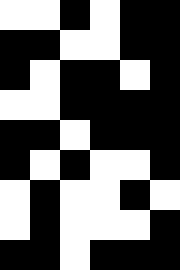[["white", "white", "black", "white", "black", "black"], ["black", "black", "white", "white", "black", "black"], ["black", "white", "black", "black", "white", "black"], ["white", "white", "black", "black", "black", "black"], ["black", "black", "white", "black", "black", "black"], ["black", "white", "black", "white", "white", "black"], ["white", "black", "white", "white", "black", "white"], ["white", "black", "white", "white", "white", "black"], ["black", "black", "white", "black", "black", "black"]]